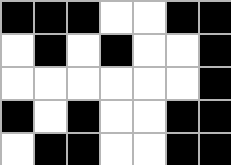[["black", "black", "black", "white", "white", "black", "black"], ["white", "black", "white", "black", "white", "white", "black"], ["white", "white", "white", "white", "white", "white", "black"], ["black", "white", "black", "white", "white", "black", "black"], ["white", "black", "black", "white", "white", "black", "black"]]